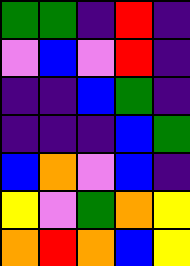[["green", "green", "indigo", "red", "indigo"], ["violet", "blue", "violet", "red", "indigo"], ["indigo", "indigo", "blue", "green", "indigo"], ["indigo", "indigo", "indigo", "blue", "green"], ["blue", "orange", "violet", "blue", "indigo"], ["yellow", "violet", "green", "orange", "yellow"], ["orange", "red", "orange", "blue", "yellow"]]